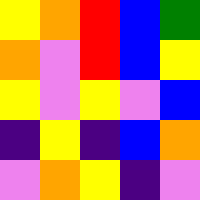[["yellow", "orange", "red", "blue", "green"], ["orange", "violet", "red", "blue", "yellow"], ["yellow", "violet", "yellow", "violet", "blue"], ["indigo", "yellow", "indigo", "blue", "orange"], ["violet", "orange", "yellow", "indigo", "violet"]]